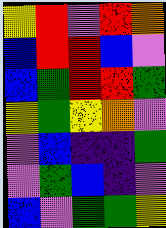[["yellow", "red", "violet", "red", "orange"], ["blue", "red", "red", "blue", "violet"], ["blue", "green", "red", "red", "green"], ["yellow", "green", "yellow", "orange", "violet"], ["violet", "blue", "indigo", "indigo", "green"], ["violet", "green", "blue", "indigo", "violet"], ["blue", "violet", "green", "green", "yellow"]]